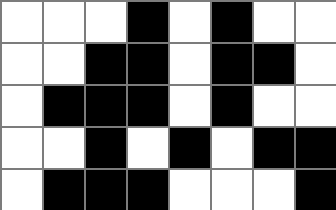[["white", "white", "white", "black", "white", "black", "white", "white"], ["white", "white", "black", "black", "white", "black", "black", "white"], ["white", "black", "black", "black", "white", "black", "white", "white"], ["white", "white", "black", "white", "black", "white", "black", "black"], ["white", "black", "black", "black", "white", "white", "white", "black"]]